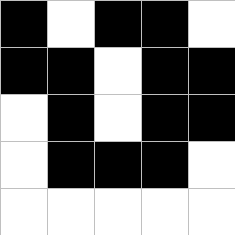[["black", "white", "black", "black", "white"], ["black", "black", "white", "black", "black"], ["white", "black", "white", "black", "black"], ["white", "black", "black", "black", "white"], ["white", "white", "white", "white", "white"]]